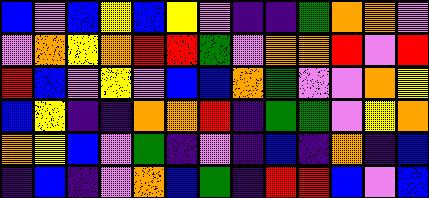[["blue", "violet", "blue", "yellow", "blue", "yellow", "violet", "indigo", "indigo", "green", "orange", "orange", "violet"], ["violet", "orange", "yellow", "orange", "red", "red", "green", "violet", "orange", "orange", "red", "violet", "red"], ["red", "blue", "violet", "yellow", "violet", "blue", "blue", "orange", "green", "violet", "violet", "orange", "yellow"], ["blue", "yellow", "indigo", "indigo", "orange", "orange", "red", "indigo", "green", "green", "violet", "yellow", "orange"], ["orange", "yellow", "blue", "violet", "green", "indigo", "violet", "indigo", "blue", "indigo", "orange", "indigo", "blue"], ["indigo", "blue", "indigo", "violet", "orange", "blue", "green", "indigo", "red", "red", "blue", "violet", "blue"]]